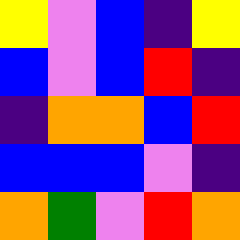[["yellow", "violet", "blue", "indigo", "yellow"], ["blue", "violet", "blue", "red", "indigo"], ["indigo", "orange", "orange", "blue", "red"], ["blue", "blue", "blue", "violet", "indigo"], ["orange", "green", "violet", "red", "orange"]]